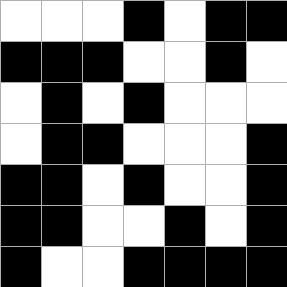[["white", "white", "white", "black", "white", "black", "black"], ["black", "black", "black", "white", "white", "black", "white"], ["white", "black", "white", "black", "white", "white", "white"], ["white", "black", "black", "white", "white", "white", "black"], ["black", "black", "white", "black", "white", "white", "black"], ["black", "black", "white", "white", "black", "white", "black"], ["black", "white", "white", "black", "black", "black", "black"]]